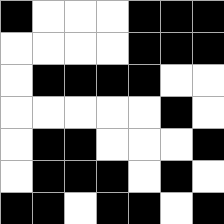[["black", "white", "white", "white", "black", "black", "black"], ["white", "white", "white", "white", "black", "black", "black"], ["white", "black", "black", "black", "black", "white", "white"], ["white", "white", "white", "white", "white", "black", "white"], ["white", "black", "black", "white", "white", "white", "black"], ["white", "black", "black", "black", "white", "black", "white"], ["black", "black", "white", "black", "black", "white", "black"]]